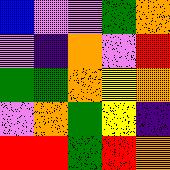[["blue", "violet", "violet", "green", "orange"], ["violet", "indigo", "orange", "violet", "red"], ["green", "green", "orange", "yellow", "orange"], ["violet", "orange", "green", "yellow", "indigo"], ["red", "red", "green", "red", "orange"]]